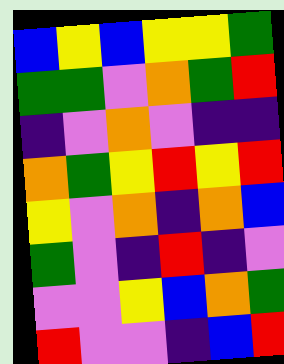[["blue", "yellow", "blue", "yellow", "yellow", "green"], ["green", "green", "violet", "orange", "green", "red"], ["indigo", "violet", "orange", "violet", "indigo", "indigo"], ["orange", "green", "yellow", "red", "yellow", "red"], ["yellow", "violet", "orange", "indigo", "orange", "blue"], ["green", "violet", "indigo", "red", "indigo", "violet"], ["violet", "violet", "yellow", "blue", "orange", "green"], ["red", "violet", "violet", "indigo", "blue", "red"]]